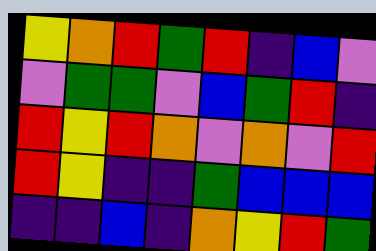[["yellow", "orange", "red", "green", "red", "indigo", "blue", "violet"], ["violet", "green", "green", "violet", "blue", "green", "red", "indigo"], ["red", "yellow", "red", "orange", "violet", "orange", "violet", "red"], ["red", "yellow", "indigo", "indigo", "green", "blue", "blue", "blue"], ["indigo", "indigo", "blue", "indigo", "orange", "yellow", "red", "green"]]